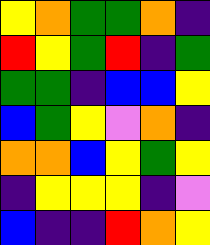[["yellow", "orange", "green", "green", "orange", "indigo"], ["red", "yellow", "green", "red", "indigo", "green"], ["green", "green", "indigo", "blue", "blue", "yellow"], ["blue", "green", "yellow", "violet", "orange", "indigo"], ["orange", "orange", "blue", "yellow", "green", "yellow"], ["indigo", "yellow", "yellow", "yellow", "indigo", "violet"], ["blue", "indigo", "indigo", "red", "orange", "yellow"]]